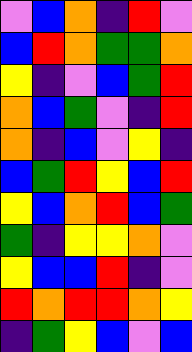[["violet", "blue", "orange", "indigo", "red", "violet"], ["blue", "red", "orange", "green", "green", "orange"], ["yellow", "indigo", "violet", "blue", "green", "red"], ["orange", "blue", "green", "violet", "indigo", "red"], ["orange", "indigo", "blue", "violet", "yellow", "indigo"], ["blue", "green", "red", "yellow", "blue", "red"], ["yellow", "blue", "orange", "red", "blue", "green"], ["green", "indigo", "yellow", "yellow", "orange", "violet"], ["yellow", "blue", "blue", "red", "indigo", "violet"], ["red", "orange", "red", "red", "orange", "yellow"], ["indigo", "green", "yellow", "blue", "violet", "blue"]]